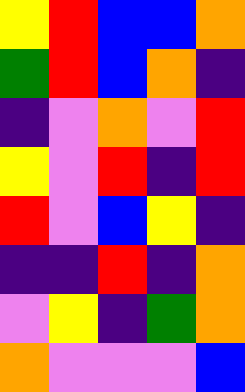[["yellow", "red", "blue", "blue", "orange"], ["green", "red", "blue", "orange", "indigo"], ["indigo", "violet", "orange", "violet", "red"], ["yellow", "violet", "red", "indigo", "red"], ["red", "violet", "blue", "yellow", "indigo"], ["indigo", "indigo", "red", "indigo", "orange"], ["violet", "yellow", "indigo", "green", "orange"], ["orange", "violet", "violet", "violet", "blue"]]